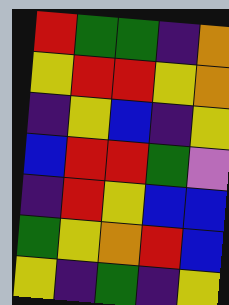[["red", "green", "green", "indigo", "orange"], ["yellow", "red", "red", "yellow", "orange"], ["indigo", "yellow", "blue", "indigo", "yellow"], ["blue", "red", "red", "green", "violet"], ["indigo", "red", "yellow", "blue", "blue"], ["green", "yellow", "orange", "red", "blue"], ["yellow", "indigo", "green", "indigo", "yellow"]]